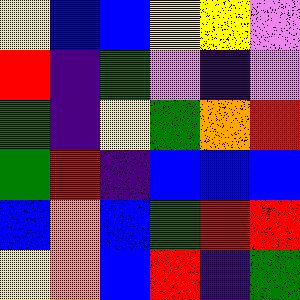[["yellow", "blue", "blue", "yellow", "yellow", "violet"], ["red", "indigo", "green", "violet", "indigo", "violet"], ["green", "indigo", "yellow", "green", "orange", "red"], ["green", "red", "indigo", "blue", "blue", "blue"], ["blue", "orange", "blue", "green", "red", "red"], ["yellow", "orange", "blue", "red", "indigo", "green"]]